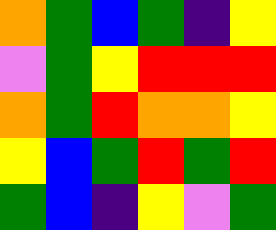[["orange", "green", "blue", "green", "indigo", "yellow"], ["violet", "green", "yellow", "red", "red", "red"], ["orange", "green", "red", "orange", "orange", "yellow"], ["yellow", "blue", "green", "red", "green", "red"], ["green", "blue", "indigo", "yellow", "violet", "green"]]